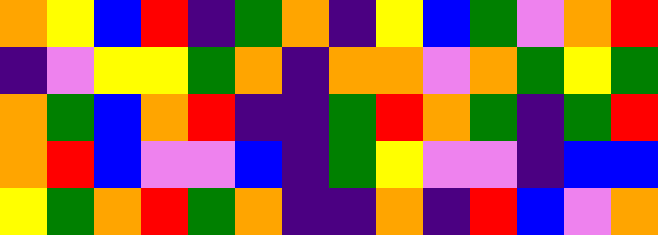[["orange", "yellow", "blue", "red", "indigo", "green", "orange", "indigo", "yellow", "blue", "green", "violet", "orange", "red"], ["indigo", "violet", "yellow", "yellow", "green", "orange", "indigo", "orange", "orange", "violet", "orange", "green", "yellow", "green"], ["orange", "green", "blue", "orange", "red", "indigo", "indigo", "green", "red", "orange", "green", "indigo", "green", "red"], ["orange", "red", "blue", "violet", "violet", "blue", "indigo", "green", "yellow", "violet", "violet", "indigo", "blue", "blue"], ["yellow", "green", "orange", "red", "green", "orange", "indigo", "indigo", "orange", "indigo", "red", "blue", "violet", "orange"]]